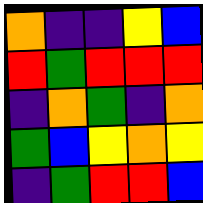[["orange", "indigo", "indigo", "yellow", "blue"], ["red", "green", "red", "red", "red"], ["indigo", "orange", "green", "indigo", "orange"], ["green", "blue", "yellow", "orange", "yellow"], ["indigo", "green", "red", "red", "blue"]]